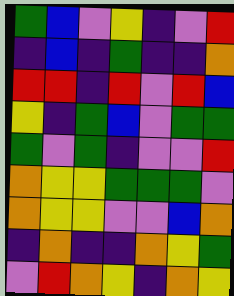[["green", "blue", "violet", "yellow", "indigo", "violet", "red"], ["indigo", "blue", "indigo", "green", "indigo", "indigo", "orange"], ["red", "red", "indigo", "red", "violet", "red", "blue"], ["yellow", "indigo", "green", "blue", "violet", "green", "green"], ["green", "violet", "green", "indigo", "violet", "violet", "red"], ["orange", "yellow", "yellow", "green", "green", "green", "violet"], ["orange", "yellow", "yellow", "violet", "violet", "blue", "orange"], ["indigo", "orange", "indigo", "indigo", "orange", "yellow", "green"], ["violet", "red", "orange", "yellow", "indigo", "orange", "yellow"]]